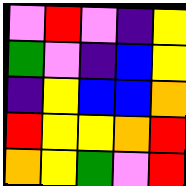[["violet", "red", "violet", "indigo", "yellow"], ["green", "violet", "indigo", "blue", "yellow"], ["indigo", "yellow", "blue", "blue", "orange"], ["red", "yellow", "yellow", "orange", "red"], ["orange", "yellow", "green", "violet", "red"]]